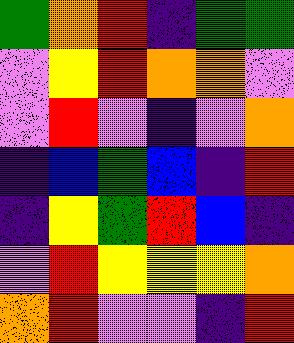[["green", "orange", "red", "indigo", "green", "green"], ["violet", "yellow", "red", "orange", "orange", "violet"], ["violet", "red", "violet", "indigo", "violet", "orange"], ["indigo", "blue", "green", "blue", "indigo", "red"], ["indigo", "yellow", "green", "red", "blue", "indigo"], ["violet", "red", "yellow", "yellow", "yellow", "orange"], ["orange", "red", "violet", "violet", "indigo", "red"]]